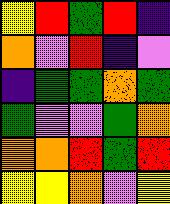[["yellow", "red", "green", "red", "indigo"], ["orange", "violet", "red", "indigo", "violet"], ["indigo", "green", "green", "orange", "green"], ["green", "violet", "violet", "green", "orange"], ["orange", "orange", "red", "green", "red"], ["yellow", "yellow", "orange", "violet", "yellow"]]